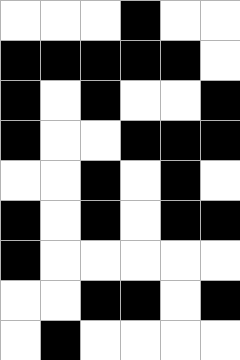[["white", "white", "white", "black", "white", "white"], ["black", "black", "black", "black", "black", "white"], ["black", "white", "black", "white", "white", "black"], ["black", "white", "white", "black", "black", "black"], ["white", "white", "black", "white", "black", "white"], ["black", "white", "black", "white", "black", "black"], ["black", "white", "white", "white", "white", "white"], ["white", "white", "black", "black", "white", "black"], ["white", "black", "white", "white", "white", "white"]]